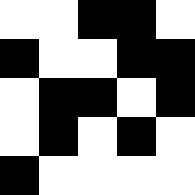[["white", "white", "black", "black", "white"], ["black", "white", "white", "black", "black"], ["white", "black", "black", "white", "black"], ["white", "black", "white", "black", "white"], ["black", "white", "white", "white", "white"]]